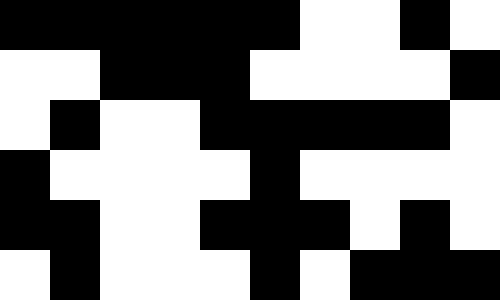[["black", "black", "black", "black", "black", "black", "white", "white", "black", "white"], ["white", "white", "black", "black", "black", "white", "white", "white", "white", "black"], ["white", "black", "white", "white", "black", "black", "black", "black", "black", "white"], ["black", "white", "white", "white", "white", "black", "white", "white", "white", "white"], ["black", "black", "white", "white", "black", "black", "black", "white", "black", "white"], ["white", "black", "white", "white", "white", "black", "white", "black", "black", "black"]]